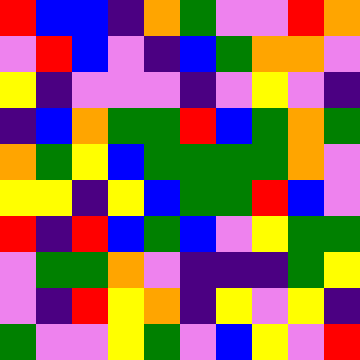[["red", "blue", "blue", "indigo", "orange", "green", "violet", "violet", "red", "orange"], ["violet", "red", "blue", "violet", "indigo", "blue", "green", "orange", "orange", "violet"], ["yellow", "indigo", "violet", "violet", "violet", "indigo", "violet", "yellow", "violet", "indigo"], ["indigo", "blue", "orange", "green", "green", "red", "blue", "green", "orange", "green"], ["orange", "green", "yellow", "blue", "green", "green", "green", "green", "orange", "violet"], ["yellow", "yellow", "indigo", "yellow", "blue", "green", "green", "red", "blue", "violet"], ["red", "indigo", "red", "blue", "green", "blue", "violet", "yellow", "green", "green"], ["violet", "green", "green", "orange", "violet", "indigo", "indigo", "indigo", "green", "yellow"], ["violet", "indigo", "red", "yellow", "orange", "indigo", "yellow", "violet", "yellow", "indigo"], ["green", "violet", "violet", "yellow", "green", "violet", "blue", "yellow", "violet", "red"]]